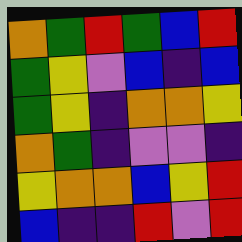[["orange", "green", "red", "green", "blue", "red"], ["green", "yellow", "violet", "blue", "indigo", "blue"], ["green", "yellow", "indigo", "orange", "orange", "yellow"], ["orange", "green", "indigo", "violet", "violet", "indigo"], ["yellow", "orange", "orange", "blue", "yellow", "red"], ["blue", "indigo", "indigo", "red", "violet", "red"]]